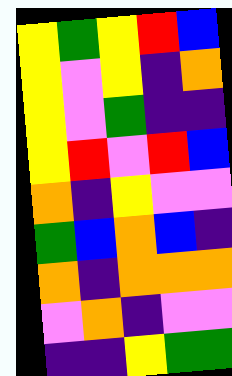[["yellow", "green", "yellow", "red", "blue"], ["yellow", "violet", "yellow", "indigo", "orange"], ["yellow", "violet", "green", "indigo", "indigo"], ["yellow", "red", "violet", "red", "blue"], ["orange", "indigo", "yellow", "violet", "violet"], ["green", "blue", "orange", "blue", "indigo"], ["orange", "indigo", "orange", "orange", "orange"], ["violet", "orange", "indigo", "violet", "violet"], ["indigo", "indigo", "yellow", "green", "green"]]